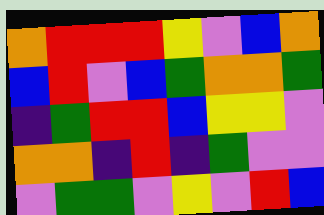[["orange", "red", "red", "red", "yellow", "violet", "blue", "orange"], ["blue", "red", "violet", "blue", "green", "orange", "orange", "green"], ["indigo", "green", "red", "red", "blue", "yellow", "yellow", "violet"], ["orange", "orange", "indigo", "red", "indigo", "green", "violet", "violet"], ["violet", "green", "green", "violet", "yellow", "violet", "red", "blue"]]